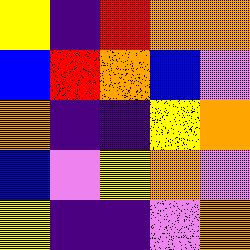[["yellow", "indigo", "red", "orange", "orange"], ["blue", "red", "orange", "blue", "violet"], ["orange", "indigo", "indigo", "yellow", "orange"], ["blue", "violet", "yellow", "orange", "violet"], ["yellow", "indigo", "indigo", "violet", "orange"]]